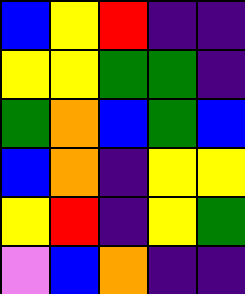[["blue", "yellow", "red", "indigo", "indigo"], ["yellow", "yellow", "green", "green", "indigo"], ["green", "orange", "blue", "green", "blue"], ["blue", "orange", "indigo", "yellow", "yellow"], ["yellow", "red", "indigo", "yellow", "green"], ["violet", "blue", "orange", "indigo", "indigo"]]